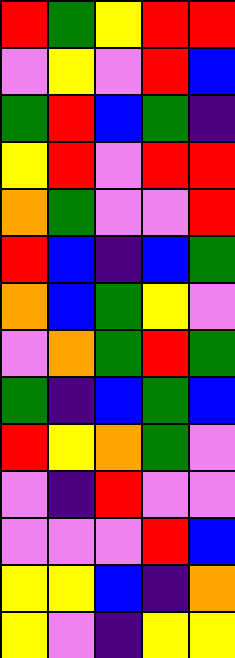[["red", "green", "yellow", "red", "red"], ["violet", "yellow", "violet", "red", "blue"], ["green", "red", "blue", "green", "indigo"], ["yellow", "red", "violet", "red", "red"], ["orange", "green", "violet", "violet", "red"], ["red", "blue", "indigo", "blue", "green"], ["orange", "blue", "green", "yellow", "violet"], ["violet", "orange", "green", "red", "green"], ["green", "indigo", "blue", "green", "blue"], ["red", "yellow", "orange", "green", "violet"], ["violet", "indigo", "red", "violet", "violet"], ["violet", "violet", "violet", "red", "blue"], ["yellow", "yellow", "blue", "indigo", "orange"], ["yellow", "violet", "indigo", "yellow", "yellow"]]